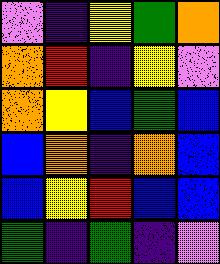[["violet", "indigo", "yellow", "green", "orange"], ["orange", "red", "indigo", "yellow", "violet"], ["orange", "yellow", "blue", "green", "blue"], ["blue", "orange", "indigo", "orange", "blue"], ["blue", "yellow", "red", "blue", "blue"], ["green", "indigo", "green", "indigo", "violet"]]